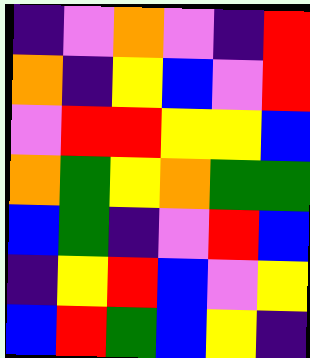[["indigo", "violet", "orange", "violet", "indigo", "red"], ["orange", "indigo", "yellow", "blue", "violet", "red"], ["violet", "red", "red", "yellow", "yellow", "blue"], ["orange", "green", "yellow", "orange", "green", "green"], ["blue", "green", "indigo", "violet", "red", "blue"], ["indigo", "yellow", "red", "blue", "violet", "yellow"], ["blue", "red", "green", "blue", "yellow", "indigo"]]